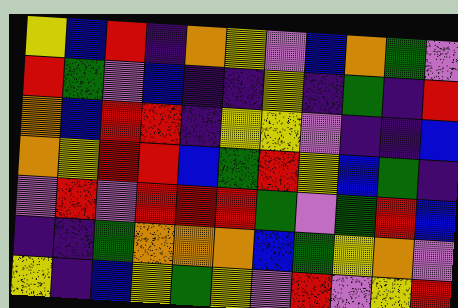[["yellow", "blue", "red", "indigo", "orange", "yellow", "violet", "blue", "orange", "green", "violet"], ["red", "green", "violet", "blue", "indigo", "indigo", "yellow", "indigo", "green", "indigo", "red"], ["orange", "blue", "red", "red", "indigo", "yellow", "yellow", "violet", "indigo", "indigo", "blue"], ["orange", "yellow", "red", "red", "blue", "green", "red", "yellow", "blue", "green", "indigo"], ["violet", "red", "violet", "red", "red", "red", "green", "violet", "green", "red", "blue"], ["indigo", "indigo", "green", "orange", "orange", "orange", "blue", "green", "yellow", "orange", "violet"], ["yellow", "indigo", "blue", "yellow", "green", "yellow", "violet", "red", "violet", "yellow", "red"]]